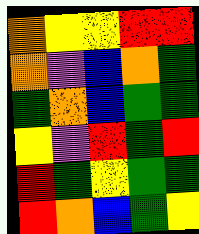[["orange", "yellow", "yellow", "red", "red"], ["orange", "violet", "blue", "orange", "green"], ["green", "orange", "blue", "green", "green"], ["yellow", "violet", "red", "green", "red"], ["red", "green", "yellow", "green", "green"], ["red", "orange", "blue", "green", "yellow"]]